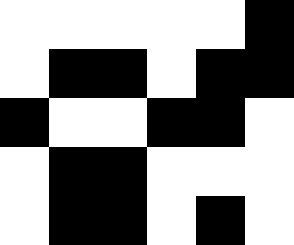[["white", "white", "white", "white", "white", "black"], ["white", "black", "black", "white", "black", "black"], ["black", "white", "white", "black", "black", "white"], ["white", "black", "black", "white", "white", "white"], ["white", "black", "black", "white", "black", "white"]]